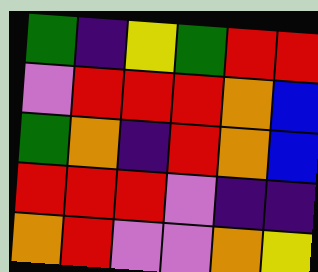[["green", "indigo", "yellow", "green", "red", "red"], ["violet", "red", "red", "red", "orange", "blue"], ["green", "orange", "indigo", "red", "orange", "blue"], ["red", "red", "red", "violet", "indigo", "indigo"], ["orange", "red", "violet", "violet", "orange", "yellow"]]